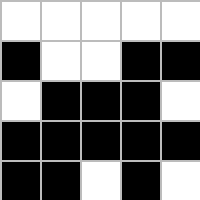[["white", "white", "white", "white", "white"], ["black", "white", "white", "black", "black"], ["white", "black", "black", "black", "white"], ["black", "black", "black", "black", "black"], ["black", "black", "white", "black", "white"]]